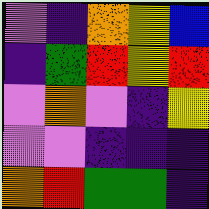[["violet", "indigo", "orange", "yellow", "blue"], ["indigo", "green", "red", "yellow", "red"], ["violet", "orange", "violet", "indigo", "yellow"], ["violet", "violet", "indigo", "indigo", "indigo"], ["orange", "red", "green", "green", "indigo"]]